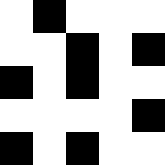[["white", "black", "white", "white", "white"], ["white", "white", "black", "white", "black"], ["black", "white", "black", "white", "white"], ["white", "white", "white", "white", "black"], ["black", "white", "black", "white", "white"]]